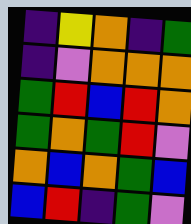[["indigo", "yellow", "orange", "indigo", "green"], ["indigo", "violet", "orange", "orange", "orange"], ["green", "red", "blue", "red", "orange"], ["green", "orange", "green", "red", "violet"], ["orange", "blue", "orange", "green", "blue"], ["blue", "red", "indigo", "green", "violet"]]